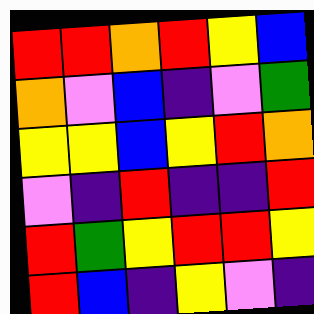[["red", "red", "orange", "red", "yellow", "blue"], ["orange", "violet", "blue", "indigo", "violet", "green"], ["yellow", "yellow", "blue", "yellow", "red", "orange"], ["violet", "indigo", "red", "indigo", "indigo", "red"], ["red", "green", "yellow", "red", "red", "yellow"], ["red", "blue", "indigo", "yellow", "violet", "indigo"]]